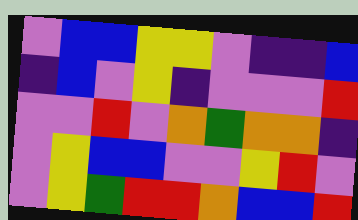[["violet", "blue", "blue", "yellow", "yellow", "violet", "indigo", "indigo", "blue"], ["indigo", "blue", "violet", "yellow", "indigo", "violet", "violet", "violet", "red"], ["violet", "violet", "red", "violet", "orange", "green", "orange", "orange", "indigo"], ["violet", "yellow", "blue", "blue", "violet", "violet", "yellow", "red", "violet"], ["violet", "yellow", "green", "red", "red", "orange", "blue", "blue", "red"]]